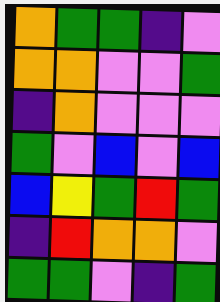[["orange", "green", "green", "indigo", "violet"], ["orange", "orange", "violet", "violet", "green"], ["indigo", "orange", "violet", "violet", "violet"], ["green", "violet", "blue", "violet", "blue"], ["blue", "yellow", "green", "red", "green"], ["indigo", "red", "orange", "orange", "violet"], ["green", "green", "violet", "indigo", "green"]]